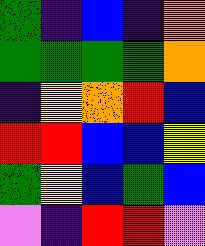[["green", "indigo", "blue", "indigo", "orange"], ["green", "green", "green", "green", "orange"], ["indigo", "yellow", "orange", "red", "blue"], ["red", "red", "blue", "blue", "yellow"], ["green", "yellow", "blue", "green", "blue"], ["violet", "indigo", "red", "red", "violet"]]